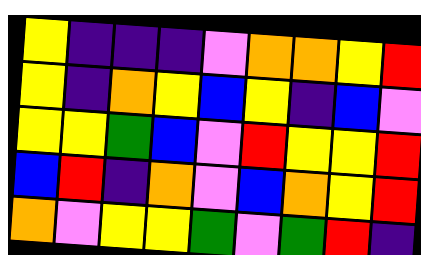[["yellow", "indigo", "indigo", "indigo", "violet", "orange", "orange", "yellow", "red"], ["yellow", "indigo", "orange", "yellow", "blue", "yellow", "indigo", "blue", "violet"], ["yellow", "yellow", "green", "blue", "violet", "red", "yellow", "yellow", "red"], ["blue", "red", "indigo", "orange", "violet", "blue", "orange", "yellow", "red"], ["orange", "violet", "yellow", "yellow", "green", "violet", "green", "red", "indigo"]]